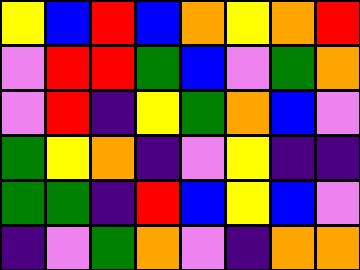[["yellow", "blue", "red", "blue", "orange", "yellow", "orange", "red"], ["violet", "red", "red", "green", "blue", "violet", "green", "orange"], ["violet", "red", "indigo", "yellow", "green", "orange", "blue", "violet"], ["green", "yellow", "orange", "indigo", "violet", "yellow", "indigo", "indigo"], ["green", "green", "indigo", "red", "blue", "yellow", "blue", "violet"], ["indigo", "violet", "green", "orange", "violet", "indigo", "orange", "orange"]]